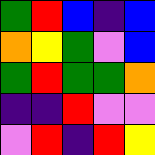[["green", "red", "blue", "indigo", "blue"], ["orange", "yellow", "green", "violet", "blue"], ["green", "red", "green", "green", "orange"], ["indigo", "indigo", "red", "violet", "violet"], ["violet", "red", "indigo", "red", "yellow"]]